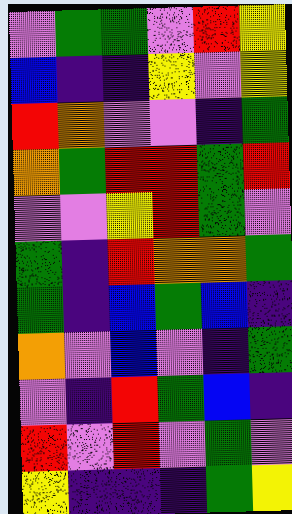[["violet", "green", "green", "violet", "red", "yellow"], ["blue", "indigo", "indigo", "yellow", "violet", "yellow"], ["red", "orange", "violet", "violet", "indigo", "green"], ["orange", "green", "red", "red", "green", "red"], ["violet", "violet", "yellow", "red", "green", "violet"], ["green", "indigo", "red", "orange", "orange", "green"], ["green", "indigo", "blue", "green", "blue", "indigo"], ["orange", "violet", "blue", "violet", "indigo", "green"], ["violet", "indigo", "red", "green", "blue", "indigo"], ["red", "violet", "red", "violet", "green", "violet"], ["yellow", "indigo", "indigo", "indigo", "green", "yellow"]]